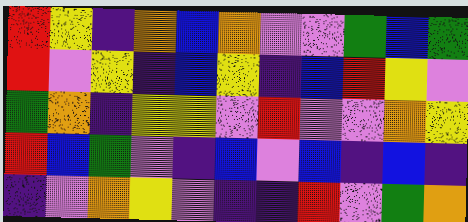[["red", "yellow", "indigo", "orange", "blue", "orange", "violet", "violet", "green", "blue", "green"], ["red", "violet", "yellow", "indigo", "blue", "yellow", "indigo", "blue", "red", "yellow", "violet"], ["green", "orange", "indigo", "yellow", "yellow", "violet", "red", "violet", "violet", "orange", "yellow"], ["red", "blue", "green", "violet", "indigo", "blue", "violet", "blue", "indigo", "blue", "indigo"], ["indigo", "violet", "orange", "yellow", "violet", "indigo", "indigo", "red", "violet", "green", "orange"]]